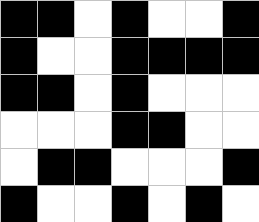[["black", "black", "white", "black", "white", "white", "black"], ["black", "white", "white", "black", "black", "black", "black"], ["black", "black", "white", "black", "white", "white", "white"], ["white", "white", "white", "black", "black", "white", "white"], ["white", "black", "black", "white", "white", "white", "black"], ["black", "white", "white", "black", "white", "black", "white"]]